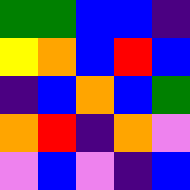[["green", "green", "blue", "blue", "indigo"], ["yellow", "orange", "blue", "red", "blue"], ["indigo", "blue", "orange", "blue", "green"], ["orange", "red", "indigo", "orange", "violet"], ["violet", "blue", "violet", "indigo", "blue"]]